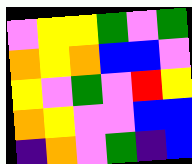[["violet", "yellow", "yellow", "green", "violet", "green"], ["orange", "yellow", "orange", "blue", "blue", "violet"], ["yellow", "violet", "green", "violet", "red", "yellow"], ["orange", "yellow", "violet", "violet", "blue", "blue"], ["indigo", "orange", "violet", "green", "indigo", "blue"]]